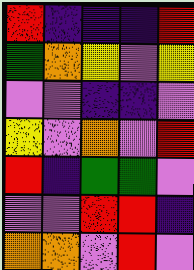[["red", "indigo", "indigo", "indigo", "red"], ["green", "orange", "yellow", "violet", "yellow"], ["violet", "violet", "indigo", "indigo", "violet"], ["yellow", "violet", "orange", "violet", "red"], ["red", "indigo", "green", "green", "violet"], ["violet", "violet", "red", "red", "indigo"], ["orange", "orange", "violet", "red", "violet"]]